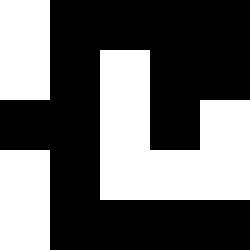[["white", "black", "black", "black", "black"], ["white", "black", "white", "black", "black"], ["black", "black", "white", "black", "white"], ["white", "black", "white", "white", "white"], ["white", "black", "black", "black", "black"]]